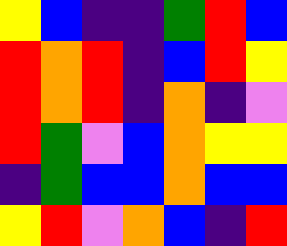[["yellow", "blue", "indigo", "indigo", "green", "red", "blue"], ["red", "orange", "red", "indigo", "blue", "red", "yellow"], ["red", "orange", "red", "indigo", "orange", "indigo", "violet"], ["red", "green", "violet", "blue", "orange", "yellow", "yellow"], ["indigo", "green", "blue", "blue", "orange", "blue", "blue"], ["yellow", "red", "violet", "orange", "blue", "indigo", "red"]]